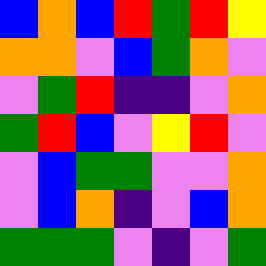[["blue", "orange", "blue", "red", "green", "red", "yellow"], ["orange", "orange", "violet", "blue", "green", "orange", "violet"], ["violet", "green", "red", "indigo", "indigo", "violet", "orange"], ["green", "red", "blue", "violet", "yellow", "red", "violet"], ["violet", "blue", "green", "green", "violet", "violet", "orange"], ["violet", "blue", "orange", "indigo", "violet", "blue", "orange"], ["green", "green", "green", "violet", "indigo", "violet", "green"]]